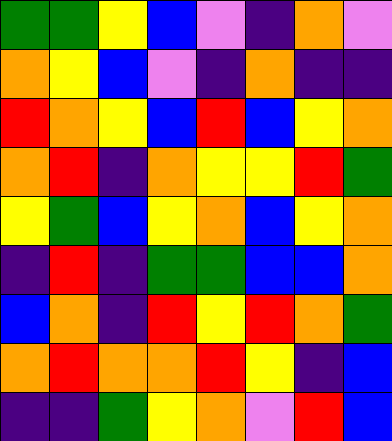[["green", "green", "yellow", "blue", "violet", "indigo", "orange", "violet"], ["orange", "yellow", "blue", "violet", "indigo", "orange", "indigo", "indigo"], ["red", "orange", "yellow", "blue", "red", "blue", "yellow", "orange"], ["orange", "red", "indigo", "orange", "yellow", "yellow", "red", "green"], ["yellow", "green", "blue", "yellow", "orange", "blue", "yellow", "orange"], ["indigo", "red", "indigo", "green", "green", "blue", "blue", "orange"], ["blue", "orange", "indigo", "red", "yellow", "red", "orange", "green"], ["orange", "red", "orange", "orange", "red", "yellow", "indigo", "blue"], ["indigo", "indigo", "green", "yellow", "orange", "violet", "red", "blue"]]